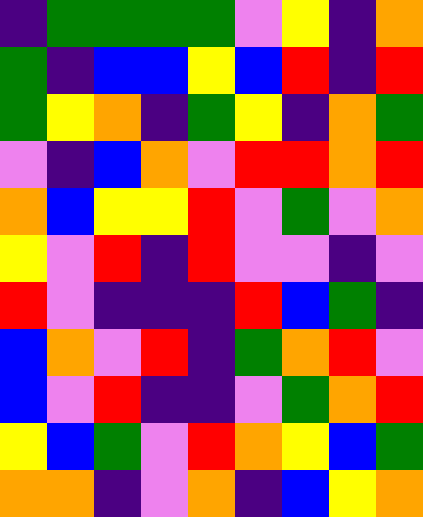[["indigo", "green", "green", "green", "green", "violet", "yellow", "indigo", "orange"], ["green", "indigo", "blue", "blue", "yellow", "blue", "red", "indigo", "red"], ["green", "yellow", "orange", "indigo", "green", "yellow", "indigo", "orange", "green"], ["violet", "indigo", "blue", "orange", "violet", "red", "red", "orange", "red"], ["orange", "blue", "yellow", "yellow", "red", "violet", "green", "violet", "orange"], ["yellow", "violet", "red", "indigo", "red", "violet", "violet", "indigo", "violet"], ["red", "violet", "indigo", "indigo", "indigo", "red", "blue", "green", "indigo"], ["blue", "orange", "violet", "red", "indigo", "green", "orange", "red", "violet"], ["blue", "violet", "red", "indigo", "indigo", "violet", "green", "orange", "red"], ["yellow", "blue", "green", "violet", "red", "orange", "yellow", "blue", "green"], ["orange", "orange", "indigo", "violet", "orange", "indigo", "blue", "yellow", "orange"]]